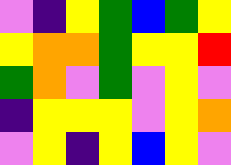[["violet", "indigo", "yellow", "green", "blue", "green", "yellow"], ["yellow", "orange", "orange", "green", "yellow", "yellow", "red"], ["green", "orange", "violet", "green", "violet", "yellow", "violet"], ["indigo", "yellow", "yellow", "yellow", "violet", "yellow", "orange"], ["violet", "yellow", "indigo", "yellow", "blue", "yellow", "violet"]]